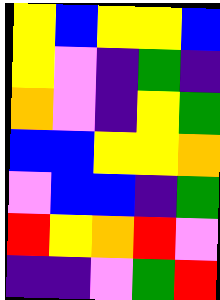[["yellow", "blue", "yellow", "yellow", "blue"], ["yellow", "violet", "indigo", "green", "indigo"], ["orange", "violet", "indigo", "yellow", "green"], ["blue", "blue", "yellow", "yellow", "orange"], ["violet", "blue", "blue", "indigo", "green"], ["red", "yellow", "orange", "red", "violet"], ["indigo", "indigo", "violet", "green", "red"]]